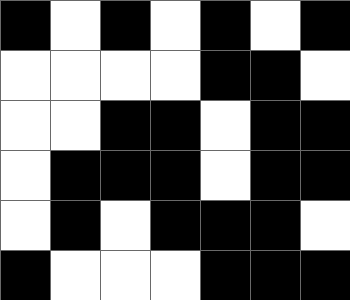[["black", "white", "black", "white", "black", "white", "black"], ["white", "white", "white", "white", "black", "black", "white"], ["white", "white", "black", "black", "white", "black", "black"], ["white", "black", "black", "black", "white", "black", "black"], ["white", "black", "white", "black", "black", "black", "white"], ["black", "white", "white", "white", "black", "black", "black"]]